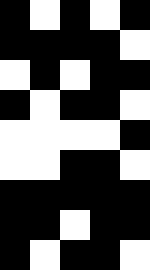[["black", "white", "black", "white", "black"], ["black", "black", "black", "black", "white"], ["white", "black", "white", "black", "black"], ["black", "white", "black", "black", "white"], ["white", "white", "white", "white", "black"], ["white", "white", "black", "black", "white"], ["black", "black", "black", "black", "black"], ["black", "black", "white", "black", "black"], ["black", "white", "black", "black", "white"]]